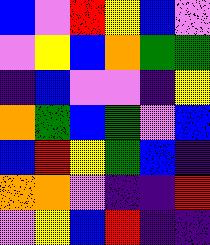[["blue", "violet", "red", "yellow", "blue", "violet"], ["violet", "yellow", "blue", "orange", "green", "green"], ["indigo", "blue", "violet", "violet", "indigo", "yellow"], ["orange", "green", "blue", "green", "violet", "blue"], ["blue", "red", "yellow", "green", "blue", "indigo"], ["orange", "orange", "violet", "indigo", "indigo", "red"], ["violet", "yellow", "blue", "red", "indigo", "indigo"]]